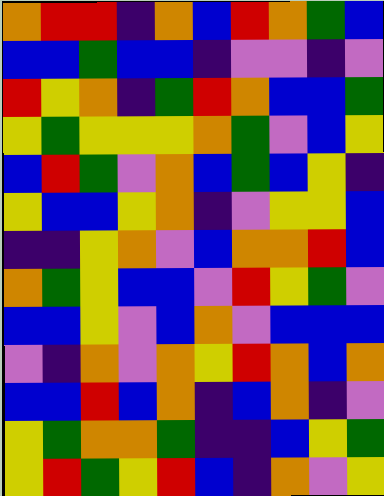[["orange", "red", "red", "indigo", "orange", "blue", "red", "orange", "green", "blue"], ["blue", "blue", "green", "blue", "blue", "indigo", "violet", "violet", "indigo", "violet"], ["red", "yellow", "orange", "indigo", "green", "red", "orange", "blue", "blue", "green"], ["yellow", "green", "yellow", "yellow", "yellow", "orange", "green", "violet", "blue", "yellow"], ["blue", "red", "green", "violet", "orange", "blue", "green", "blue", "yellow", "indigo"], ["yellow", "blue", "blue", "yellow", "orange", "indigo", "violet", "yellow", "yellow", "blue"], ["indigo", "indigo", "yellow", "orange", "violet", "blue", "orange", "orange", "red", "blue"], ["orange", "green", "yellow", "blue", "blue", "violet", "red", "yellow", "green", "violet"], ["blue", "blue", "yellow", "violet", "blue", "orange", "violet", "blue", "blue", "blue"], ["violet", "indigo", "orange", "violet", "orange", "yellow", "red", "orange", "blue", "orange"], ["blue", "blue", "red", "blue", "orange", "indigo", "blue", "orange", "indigo", "violet"], ["yellow", "green", "orange", "orange", "green", "indigo", "indigo", "blue", "yellow", "green"], ["yellow", "red", "green", "yellow", "red", "blue", "indigo", "orange", "violet", "yellow"]]